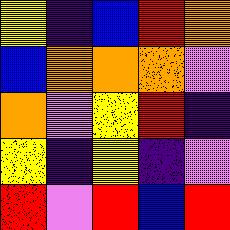[["yellow", "indigo", "blue", "red", "orange"], ["blue", "orange", "orange", "orange", "violet"], ["orange", "violet", "yellow", "red", "indigo"], ["yellow", "indigo", "yellow", "indigo", "violet"], ["red", "violet", "red", "blue", "red"]]